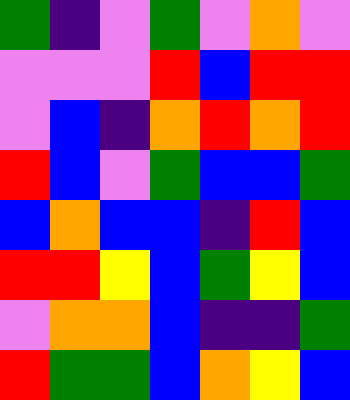[["green", "indigo", "violet", "green", "violet", "orange", "violet"], ["violet", "violet", "violet", "red", "blue", "red", "red"], ["violet", "blue", "indigo", "orange", "red", "orange", "red"], ["red", "blue", "violet", "green", "blue", "blue", "green"], ["blue", "orange", "blue", "blue", "indigo", "red", "blue"], ["red", "red", "yellow", "blue", "green", "yellow", "blue"], ["violet", "orange", "orange", "blue", "indigo", "indigo", "green"], ["red", "green", "green", "blue", "orange", "yellow", "blue"]]